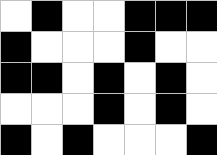[["white", "black", "white", "white", "black", "black", "black"], ["black", "white", "white", "white", "black", "white", "white"], ["black", "black", "white", "black", "white", "black", "white"], ["white", "white", "white", "black", "white", "black", "white"], ["black", "white", "black", "white", "white", "white", "black"]]